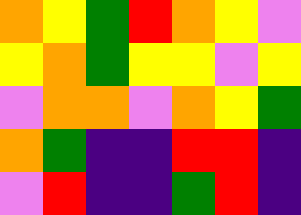[["orange", "yellow", "green", "red", "orange", "yellow", "violet"], ["yellow", "orange", "green", "yellow", "yellow", "violet", "yellow"], ["violet", "orange", "orange", "violet", "orange", "yellow", "green"], ["orange", "green", "indigo", "indigo", "red", "red", "indigo"], ["violet", "red", "indigo", "indigo", "green", "red", "indigo"]]